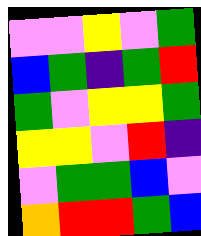[["violet", "violet", "yellow", "violet", "green"], ["blue", "green", "indigo", "green", "red"], ["green", "violet", "yellow", "yellow", "green"], ["yellow", "yellow", "violet", "red", "indigo"], ["violet", "green", "green", "blue", "violet"], ["orange", "red", "red", "green", "blue"]]